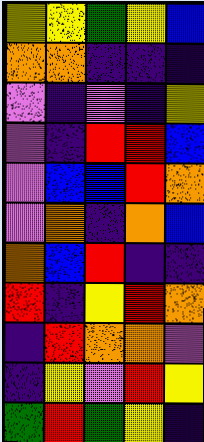[["yellow", "yellow", "green", "yellow", "blue"], ["orange", "orange", "indigo", "indigo", "indigo"], ["violet", "indigo", "violet", "indigo", "yellow"], ["violet", "indigo", "red", "red", "blue"], ["violet", "blue", "blue", "red", "orange"], ["violet", "orange", "indigo", "orange", "blue"], ["orange", "blue", "red", "indigo", "indigo"], ["red", "indigo", "yellow", "red", "orange"], ["indigo", "red", "orange", "orange", "violet"], ["indigo", "yellow", "violet", "red", "yellow"], ["green", "red", "green", "yellow", "indigo"]]